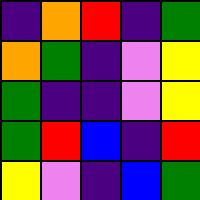[["indigo", "orange", "red", "indigo", "green"], ["orange", "green", "indigo", "violet", "yellow"], ["green", "indigo", "indigo", "violet", "yellow"], ["green", "red", "blue", "indigo", "red"], ["yellow", "violet", "indigo", "blue", "green"]]